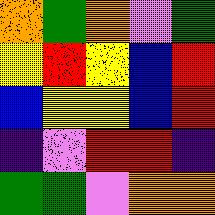[["orange", "green", "orange", "violet", "green"], ["yellow", "red", "yellow", "blue", "red"], ["blue", "yellow", "yellow", "blue", "red"], ["indigo", "violet", "red", "red", "indigo"], ["green", "green", "violet", "orange", "orange"]]